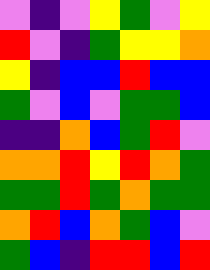[["violet", "indigo", "violet", "yellow", "green", "violet", "yellow"], ["red", "violet", "indigo", "green", "yellow", "yellow", "orange"], ["yellow", "indigo", "blue", "blue", "red", "blue", "blue"], ["green", "violet", "blue", "violet", "green", "green", "blue"], ["indigo", "indigo", "orange", "blue", "green", "red", "violet"], ["orange", "orange", "red", "yellow", "red", "orange", "green"], ["green", "green", "red", "green", "orange", "green", "green"], ["orange", "red", "blue", "orange", "green", "blue", "violet"], ["green", "blue", "indigo", "red", "red", "blue", "red"]]